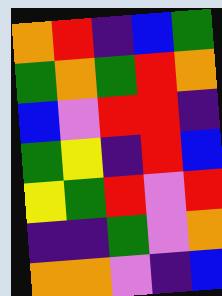[["orange", "red", "indigo", "blue", "green"], ["green", "orange", "green", "red", "orange"], ["blue", "violet", "red", "red", "indigo"], ["green", "yellow", "indigo", "red", "blue"], ["yellow", "green", "red", "violet", "red"], ["indigo", "indigo", "green", "violet", "orange"], ["orange", "orange", "violet", "indigo", "blue"]]